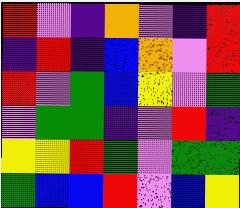[["red", "violet", "indigo", "orange", "violet", "indigo", "red"], ["indigo", "red", "indigo", "blue", "orange", "violet", "red"], ["red", "violet", "green", "blue", "yellow", "violet", "green"], ["violet", "green", "green", "indigo", "violet", "red", "indigo"], ["yellow", "yellow", "red", "green", "violet", "green", "green"], ["green", "blue", "blue", "red", "violet", "blue", "yellow"]]